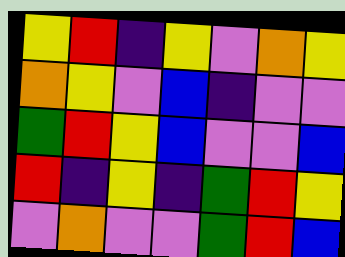[["yellow", "red", "indigo", "yellow", "violet", "orange", "yellow"], ["orange", "yellow", "violet", "blue", "indigo", "violet", "violet"], ["green", "red", "yellow", "blue", "violet", "violet", "blue"], ["red", "indigo", "yellow", "indigo", "green", "red", "yellow"], ["violet", "orange", "violet", "violet", "green", "red", "blue"]]